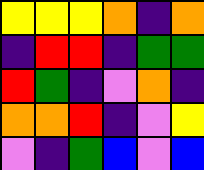[["yellow", "yellow", "yellow", "orange", "indigo", "orange"], ["indigo", "red", "red", "indigo", "green", "green"], ["red", "green", "indigo", "violet", "orange", "indigo"], ["orange", "orange", "red", "indigo", "violet", "yellow"], ["violet", "indigo", "green", "blue", "violet", "blue"]]